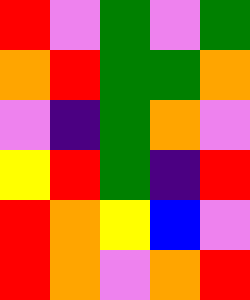[["red", "violet", "green", "violet", "green"], ["orange", "red", "green", "green", "orange"], ["violet", "indigo", "green", "orange", "violet"], ["yellow", "red", "green", "indigo", "red"], ["red", "orange", "yellow", "blue", "violet"], ["red", "orange", "violet", "orange", "red"]]